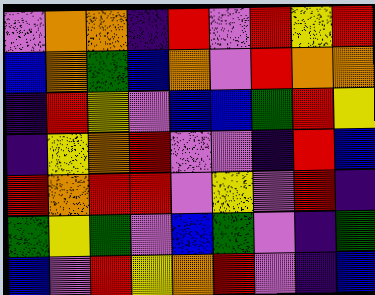[["violet", "orange", "orange", "indigo", "red", "violet", "red", "yellow", "red"], ["blue", "orange", "green", "blue", "orange", "violet", "red", "orange", "orange"], ["indigo", "red", "yellow", "violet", "blue", "blue", "green", "red", "yellow"], ["indigo", "yellow", "orange", "red", "violet", "violet", "indigo", "red", "blue"], ["red", "orange", "red", "red", "violet", "yellow", "violet", "red", "indigo"], ["green", "yellow", "green", "violet", "blue", "green", "violet", "indigo", "green"], ["blue", "violet", "red", "yellow", "orange", "red", "violet", "indigo", "blue"]]